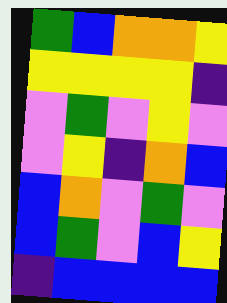[["green", "blue", "orange", "orange", "yellow"], ["yellow", "yellow", "yellow", "yellow", "indigo"], ["violet", "green", "violet", "yellow", "violet"], ["violet", "yellow", "indigo", "orange", "blue"], ["blue", "orange", "violet", "green", "violet"], ["blue", "green", "violet", "blue", "yellow"], ["indigo", "blue", "blue", "blue", "blue"]]